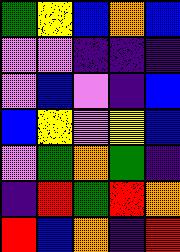[["green", "yellow", "blue", "orange", "blue"], ["violet", "violet", "indigo", "indigo", "indigo"], ["violet", "blue", "violet", "indigo", "blue"], ["blue", "yellow", "violet", "yellow", "blue"], ["violet", "green", "orange", "green", "indigo"], ["indigo", "red", "green", "red", "orange"], ["red", "blue", "orange", "indigo", "red"]]